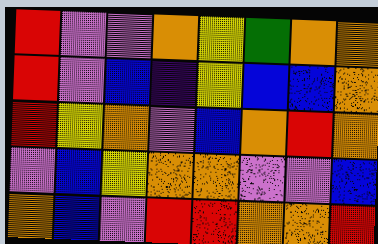[["red", "violet", "violet", "orange", "yellow", "green", "orange", "orange"], ["red", "violet", "blue", "indigo", "yellow", "blue", "blue", "orange"], ["red", "yellow", "orange", "violet", "blue", "orange", "red", "orange"], ["violet", "blue", "yellow", "orange", "orange", "violet", "violet", "blue"], ["orange", "blue", "violet", "red", "red", "orange", "orange", "red"]]